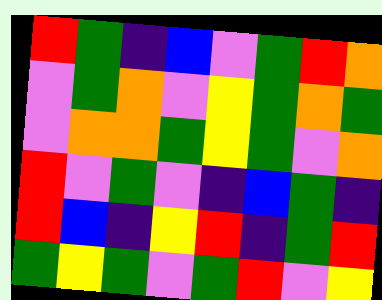[["red", "green", "indigo", "blue", "violet", "green", "red", "orange"], ["violet", "green", "orange", "violet", "yellow", "green", "orange", "green"], ["violet", "orange", "orange", "green", "yellow", "green", "violet", "orange"], ["red", "violet", "green", "violet", "indigo", "blue", "green", "indigo"], ["red", "blue", "indigo", "yellow", "red", "indigo", "green", "red"], ["green", "yellow", "green", "violet", "green", "red", "violet", "yellow"]]